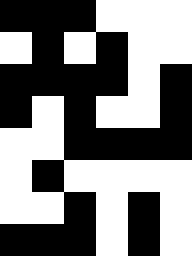[["black", "black", "black", "white", "white", "white"], ["white", "black", "white", "black", "white", "white"], ["black", "black", "black", "black", "white", "black"], ["black", "white", "black", "white", "white", "black"], ["white", "white", "black", "black", "black", "black"], ["white", "black", "white", "white", "white", "white"], ["white", "white", "black", "white", "black", "white"], ["black", "black", "black", "white", "black", "white"]]